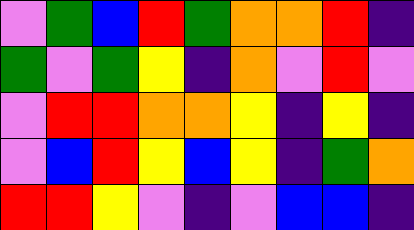[["violet", "green", "blue", "red", "green", "orange", "orange", "red", "indigo"], ["green", "violet", "green", "yellow", "indigo", "orange", "violet", "red", "violet"], ["violet", "red", "red", "orange", "orange", "yellow", "indigo", "yellow", "indigo"], ["violet", "blue", "red", "yellow", "blue", "yellow", "indigo", "green", "orange"], ["red", "red", "yellow", "violet", "indigo", "violet", "blue", "blue", "indigo"]]